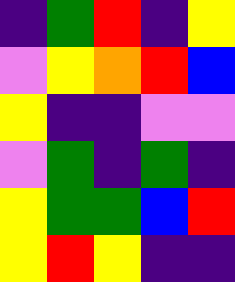[["indigo", "green", "red", "indigo", "yellow"], ["violet", "yellow", "orange", "red", "blue"], ["yellow", "indigo", "indigo", "violet", "violet"], ["violet", "green", "indigo", "green", "indigo"], ["yellow", "green", "green", "blue", "red"], ["yellow", "red", "yellow", "indigo", "indigo"]]